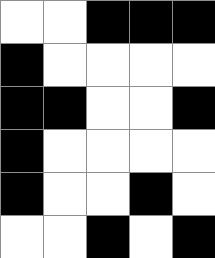[["white", "white", "black", "black", "black"], ["black", "white", "white", "white", "white"], ["black", "black", "white", "white", "black"], ["black", "white", "white", "white", "white"], ["black", "white", "white", "black", "white"], ["white", "white", "black", "white", "black"]]